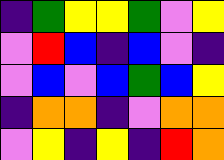[["indigo", "green", "yellow", "yellow", "green", "violet", "yellow"], ["violet", "red", "blue", "indigo", "blue", "violet", "indigo"], ["violet", "blue", "violet", "blue", "green", "blue", "yellow"], ["indigo", "orange", "orange", "indigo", "violet", "orange", "orange"], ["violet", "yellow", "indigo", "yellow", "indigo", "red", "orange"]]